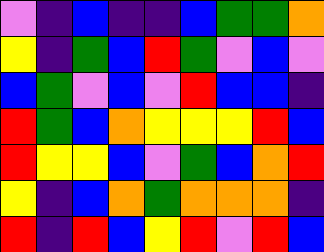[["violet", "indigo", "blue", "indigo", "indigo", "blue", "green", "green", "orange"], ["yellow", "indigo", "green", "blue", "red", "green", "violet", "blue", "violet"], ["blue", "green", "violet", "blue", "violet", "red", "blue", "blue", "indigo"], ["red", "green", "blue", "orange", "yellow", "yellow", "yellow", "red", "blue"], ["red", "yellow", "yellow", "blue", "violet", "green", "blue", "orange", "red"], ["yellow", "indigo", "blue", "orange", "green", "orange", "orange", "orange", "indigo"], ["red", "indigo", "red", "blue", "yellow", "red", "violet", "red", "blue"]]